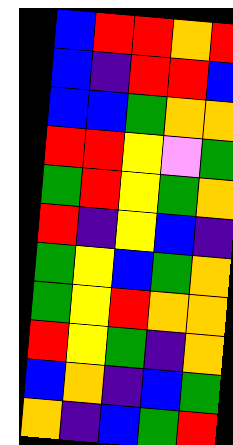[["blue", "red", "red", "orange", "red"], ["blue", "indigo", "red", "red", "blue"], ["blue", "blue", "green", "orange", "orange"], ["red", "red", "yellow", "violet", "green"], ["green", "red", "yellow", "green", "orange"], ["red", "indigo", "yellow", "blue", "indigo"], ["green", "yellow", "blue", "green", "orange"], ["green", "yellow", "red", "orange", "orange"], ["red", "yellow", "green", "indigo", "orange"], ["blue", "orange", "indigo", "blue", "green"], ["orange", "indigo", "blue", "green", "red"]]